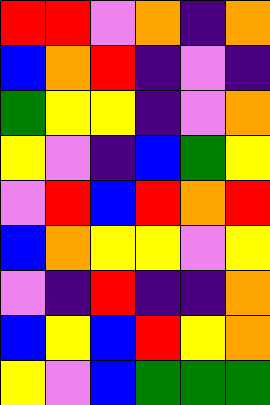[["red", "red", "violet", "orange", "indigo", "orange"], ["blue", "orange", "red", "indigo", "violet", "indigo"], ["green", "yellow", "yellow", "indigo", "violet", "orange"], ["yellow", "violet", "indigo", "blue", "green", "yellow"], ["violet", "red", "blue", "red", "orange", "red"], ["blue", "orange", "yellow", "yellow", "violet", "yellow"], ["violet", "indigo", "red", "indigo", "indigo", "orange"], ["blue", "yellow", "blue", "red", "yellow", "orange"], ["yellow", "violet", "blue", "green", "green", "green"]]